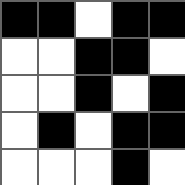[["black", "black", "white", "black", "black"], ["white", "white", "black", "black", "white"], ["white", "white", "black", "white", "black"], ["white", "black", "white", "black", "black"], ["white", "white", "white", "black", "white"]]